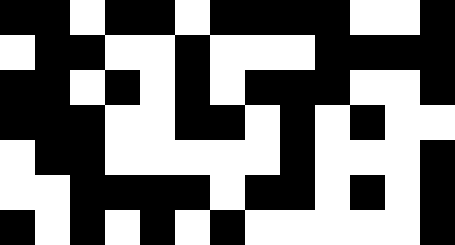[["black", "black", "white", "black", "black", "white", "black", "black", "black", "black", "white", "white", "black"], ["white", "black", "black", "white", "white", "black", "white", "white", "white", "black", "black", "black", "black"], ["black", "black", "white", "black", "white", "black", "white", "black", "black", "black", "white", "white", "black"], ["black", "black", "black", "white", "white", "black", "black", "white", "black", "white", "black", "white", "white"], ["white", "black", "black", "white", "white", "white", "white", "white", "black", "white", "white", "white", "black"], ["white", "white", "black", "black", "black", "black", "white", "black", "black", "white", "black", "white", "black"], ["black", "white", "black", "white", "black", "white", "black", "white", "white", "white", "white", "white", "black"]]